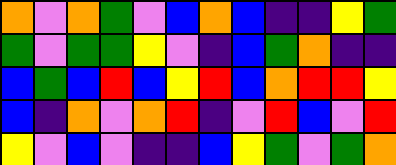[["orange", "violet", "orange", "green", "violet", "blue", "orange", "blue", "indigo", "indigo", "yellow", "green"], ["green", "violet", "green", "green", "yellow", "violet", "indigo", "blue", "green", "orange", "indigo", "indigo"], ["blue", "green", "blue", "red", "blue", "yellow", "red", "blue", "orange", "red", "red", "yellow"], ["blue", "indigo", "orange", "violet", "orange", "red", "indigo", "violet", "red", "blue", "violet", "red"], ["yellow", "violet", "blue", "violet", "indigo", "indigo", "blue", "yellow", "green", "violet", "green", "orange"]]